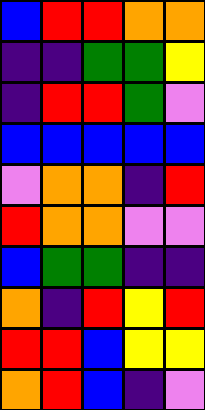[["blue", "red", "red", "orange", "orange"], ["indigo", "indigo", "green", "green", "yellow"], ["indigo", "red", "red", "green", "violet"], ["blue", "blue", "blue", "blue", "blue"], ["violet", "orange", "orange", "indigo", "red"], ["red", "orange", "orange", "violet", "violet"], ["blue", "green", "green", "indigo", "indigo"], ["orange", "indigo", "red", "yellow", "red"], ["red", "red", "blue", "yellow", "yellow"], ["orange", "red", "blue", "indigo", "violet"]]